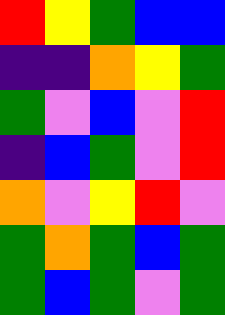[["red", "yellow", "green", "blue", "blue"], ["indigo", "indigo", "orange", "yellow", "green"], ["green", "violet", "blue", "violet", "red"], ["indigo", "blue", "green", "violet", "red"], ["orange", "violet", "yellow", "red", "violet"], ["green", "orange", "green", "blue", "green"], ["green", "blue", "green", "violet", "green"]]